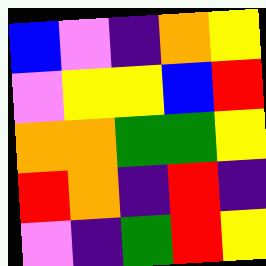[["blue", "violet", "indigo", "orange", "yellow"], ["violet", "yellow", "yellow", "blue", "red"], ["orange", "orange", "green", "green", "yellow"], ["red", "orange", "indigo", "red", "indigo"], ["violet", "indigo", "green", "red", "yellow"]]